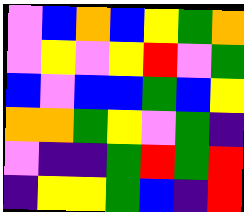[["violet", "blue", "orange", "blue", "yellow", "green", "orange"], ["violet", "yellow", "violet", "yellow", "red", "violet", "green"], ["blue", "violet", "blue", "blue", "green", "blue", "yellow"], ["orange", "orange", "green", "yellow", "violet", "green", "indigo"], ["violet", "indigo", "indigo", "green", "red", "green", "red"], ["indigo", "yellow", "yellow", "green", "blue", "indigo", "red"]]